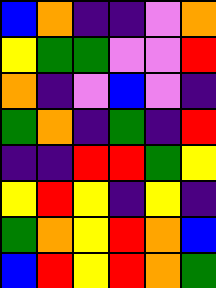[["blue", "orange", "indigo", "indigo", "violet", "orange"], ["yellow", "green", "green", "violet", "violet", "red"], ["orange", "indigo", "violet", "blue", "violet", "indigo"], ["green", "orange", "indigo", "green", "indigo", "red"], ["indigo", "indigo", "red", "red", "green", "yellow"], ["yellow", "red", "yellow", "indigo", "yellow", "indigo"], ["green", "orange", "yellow", "red", "orange", "blue"], ["blue", "red", "yellow", "red", "orange", "green"]]